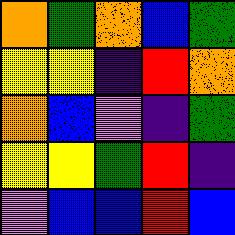[["orange", "green", "orange", "blue", "green"], ["yellow", "yellow", "indigo", "red", "orange"], ["orange", "blue", "violet", "indigo", "green"], ["yellow", "yellow", "green", "red", "indigo"], ["violet", "blue", "blue", "red", "blue"]]